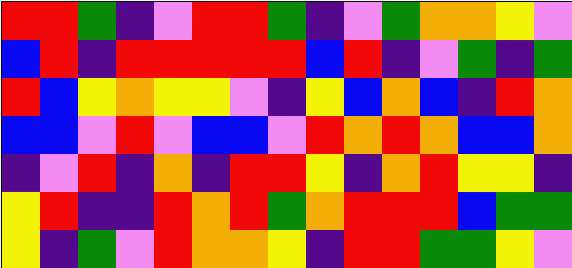[["red", "red", "green", "indigo", "violet", "red", "red", "green", "indigo", "violet", "green", "orange", "orange", "yellow", "violet"], ["blue", "red", "indigo", "red", "red", "red", "red", "red", "blue", "red", "indigo", "violet", "green", "indigo", "green"], ["red", "blue", "yellow", "orange", "yellow", "yellow", "violet", "indigo", "yellow", "blue", "orange", "blue", "indigo", "red", "orange"], ["blue", "blue", "violet", "red", "violet", "blue", "blue", "violet", "red", "orange", "red", "orange", "blue", "blue", "orange"], ["indigo", "violet", "red", "indigo", "orange", "indigo", "red", "red", "yellow", "indigo", "orange", "red", "yellow", "yellow", "indigo"], ["yellow", "red", "indigo", "indigo", "red", "orange", "red", "green", "orange", "red", "red", "red", "blue", "green", "green"], ["yellow", "indigo", "green", "violet", "red", "orange", "orange", "yellow", "indigo", "red", "red", "green", "green", "yellow", "violet"]]